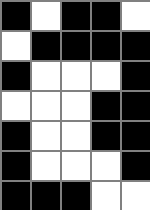[["black", "white", "black", "black", "white"], ["white", "black", "black", "black", "black"], ["black", "white", "white", "white", "black"], ["white", "white", "white", "black", "black"], ["black", "white", "white", "black", "black"], ["black", "white", "white", "white", "black"], ["black", "black", "black", "white", "white"]]